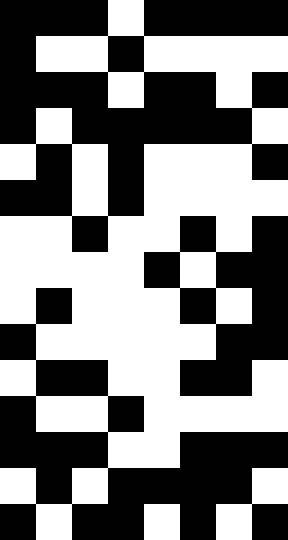[["black", "black", "black", "white", "black", "black", "black", "black"], ["black", "white", "white", "black", "white", "white", "white", "white"], ["black", "black", "black", "white", "black", "black", "white", "black"], ["black", "white", "black", "black", "black", "black", "black", "white"], ["white", "black", "white", "black", "white", "white", "white", "black"], ["black", "black", "white", "black", "white", "white", "white", "white"], ["white", "white", "black", "white", "white", "black", "white", "black"], ["white", "white", "white", "white", "black", "white", "black", "black"], ["white", "black", "white", "white", "white", "black", "white", "black"], ["black", "white", "white", "white", "white", "white", "black", "black"], ["white", "black", "black", "white", "white", "black", "black", "white"], ["black", "white", "white", "black", "white", "white", "white", "white"], ["black", "black", "black", "white", "white", "black", "black", "black"], ["white", "black", "white", "black", "black", "black", "black", "white"], ["black", "white", "black", "black", "white", "black", "white", "black"]]